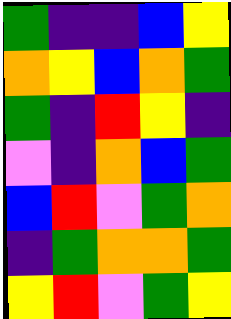[["green", "indigo", "indigo", "blue", "yellow"], ["orange", "yellow", "blue", "orange", "green"], ["green", "indigo", "red", "yellow", "indigo"], ["violet", "indigo", "orange", "blue", "green"], ["blue", "red", "violet", "green", "orange"], ["indigo", "green", "orange", "orange", "green"], ["yellow", "red", "violet", "green", "yellow"]]